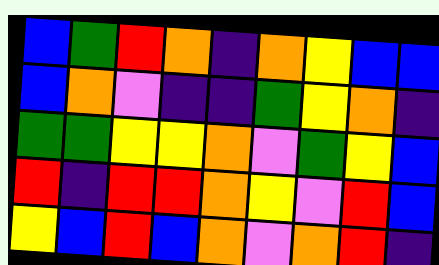[["blue", "green", "red", "orange", "indigo", "orange", "yellow", "blue", "blue"], ["blue", "orange", "violet", "indigo", "indigo", "green", "yellow", "orange", "indigo"], ["green", "green", "yellow", "yellow", "orange", "violet", "green", "yellow", "blue"], ["red", "indigo", "red", "red", "orange", "yellow", "violet", "red", "blue"], ["yellow", "blue", "red", "blue", "orange", "violet", "orange", "red", "indigo"]]